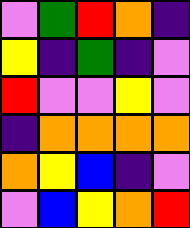[["violet", "green", "red", "orange", "indigo"], ["yellow", "indigo", "green", "indigo", "violet"], ["red", "violet", "violet", "yellow", "violet"], ["indigo", "orange", "orange", "orange", "orange"], ["orange", "yellow", "blue", "indigo", "violet"], ["violet", "blue", "yellow", "orange", "red"]]